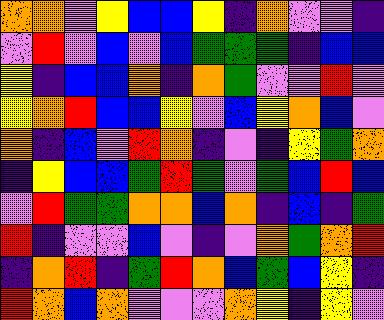[["orange", "orange", "violet", "yellow", "blue", "blue", "yellow", "indigo", "orange", "violet", "violet", "indigo"], ["violet", "red", "violet", "blue", "violet", "blue", "green", "green", "green", "indigo", "blue", "blue"], ["yellow", "indigo", "blue", "blue", "orange", "indigo", "orange", "green", "violet", "violet", "red", "violet"], ["yellow", "orange", "red", "blue", "blue", "yellow", "violet", "blue", "yellow", "orange", "blue", "violet"], ["orange", "indigo", "blue", "violet", "red", "orange", "indigo", "violet", "indigo", "yellow", "green", "orange"], ["indigo", "yellow", "blue", "blue", "green", "red", "green", "violet", "green", "blue", "red", "blue"], ["violet", "red", "green", "green", "orange", "orange", "blue", "orange", "indigo", "blue", "indigo", "green"], ["red", "indigo", "violet", "violet", "blue", "violet", "indigo", "violet", "orange", "green", "orange", "red"], ["indigo", "orange", "red", "indigo", "green", "red", "orange", "blue", "green", "blue", "yellow", "indigo"], ["red", "orange", "blue", "orange", "violet", "violet", "violet", "orange", "yellow", "indigo", "yellow", "violet"]]